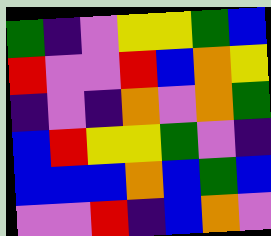[["green", "indigo", "violet", "yellow", "yellow", "green", "blue"], ["red", "violet", "violet", "red", "blue", "orange", "yellow"], ["indigo", "violet", "indigo", "orange", "violet", "orange", "green"], ["blue", "red", "yellow", "yellow", "green", "violet", "indigo"], ["blue", "blue", "blue", "orange", "blue", "green", "blue"], ["violet", "violet", "red", "indigo", "blue", "orange", "violet"]]